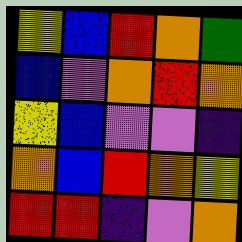[["yellow", "blue", "red", "orange", "green"], ["blue", "violet", "orange", "red", "orange"], ["yellow", "blue", "violet", "violet", "indigo"], ["orange", "blue", "red", "orange", "yellow"], ["red", "red", "indigo", "violet", "orange"]]